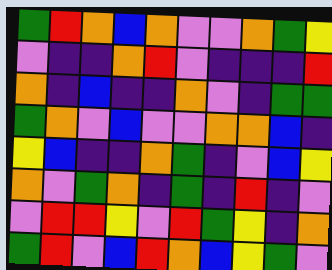[["green", "red", "orange", "blue", "orange", "violet", "violet", "orange", "green", "yellow"], ["violet", "indigo", "indigo", "orange", "red", "violet", "indigo", "indigo", "indigo", "red"], ["orange", "indigo", "blue", "indigo", "indigo", "orange", "violet", "indigo", "green", "green"], ["green", "orange", "violet", "blue", "violet", "violet", "orange", "orange", "blue", "indigo"], ["yellow", "blue", "indigo", "indigo", "orange", "green", "indigo", "violet", "blue", "yellow"], ["orange", "violet", "green", "orange", "indigo", "green", "indigo", "red", "indigo", "violet"], ["violet", "red", "red", "yellow", "violet", "red", "green", "yellow", "indigo", "orange"], ["green", "red", "violet", "blue", "red", "orange", "blue", "yellow", "green", "violet"]]